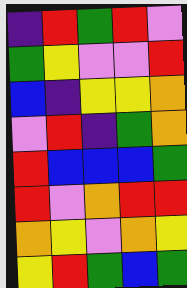[["indigo", "red", "green", "red", "violet"], ["green", "yellow", "violet", "violet", "red"], ["blue", "indigo", "yellow", "yellow", "orange"], ["violet", "red", "indigo", "green", "orange"], ["red", "blue", "blue", "blue", "green"], ["red", "violet", "orange", "red", "red"], ["orange", "yellow", "violet", "orange", "yellow"], ["yellow", "red", "green", "blue", "green"]]